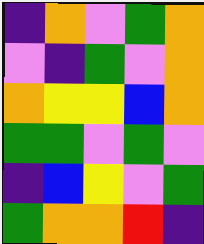[["indigo", "orange", "violet", "green", "orange"], ["violet", "indigo", "green", "violet", "orange"], ["orange", "yellow", "yellow", "blue", "orange"], ["green", "green", "violet", "green", "violet"], ["indigo", "blue", "yellow", "violet", "green"], ["green", "orange", "orange", "red", "indigo"]]